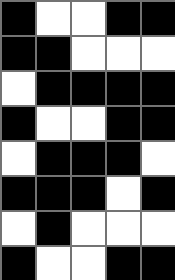[["black", "white", "white", "black", "black"], ["black", "black", "white", "white", "white"], ["white", "black", "black", "black", "black"], ["black", "white", "white", "black", "black"], ["white", "black", "black", "black", "white"], ["black", "black", "black", "white", "black"], ["white", "black", "white", "white", "white"], ["black", "white", "white", "black", "black"]]